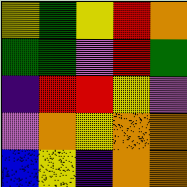[["yellow", "green", "yellow", "red", "orange"], ["green", "green", "violet", "red", "green"], ["indigo", "red", "red", "yellow", "violet"], ["violet", "orange", "yellow", "orange", "orange"], ["blue", "yellow", "indigo", "orange", "orange"]]